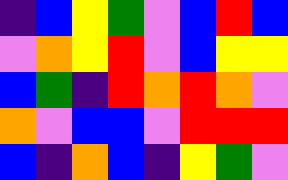[["indigo", "blue", "yellow", "green", "violet", "blue", "red", "blue"], ["violet", "orange", "yellow", "red", "violet", "blue", "yellow", "yellow"], ["blue", "green", "indigo", "red", "orange", "red", "orange", "violet"], ["orange", "violet", "blue", "blue", "violet", "red", "red", "red"], ["blue", "indigo", "orange", "blue", "indigo", "yellow", "green", "violet"]]